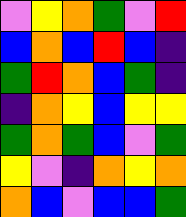[["violet", "yellow", "orange", "green", "violet", "red"], ["blue", "orange", "blue", "red", "blue", "indigo"], ["green", "red", "orange", "blue", "green", "indigo"], ["indigo", "orange", "yellow", "blue", "yellow", "yellow"], ["green", "orange", "green", "blue", "violet", "green"], ["yellow", "violet", "indigo", "orange", "yellow", "orange"], ["orange", "blue", "violet", "blue", "blue", "green"]]